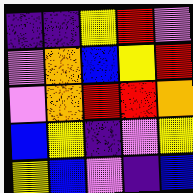[["indigo", "indigo", "yellow", "red", "violet"], ["violet", "orange", "blue", "yellow", "red"], ["violet", "orange", "red", "red", "orange"], ["blue", "yellow", "indigo", "violet", "yellow"], ["yellow", "blue", "violet", "indigo", "blue"]]